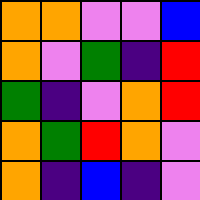[["orange", "orange", "violet", "violet", "blue"], ["orange", "violet", "green", "indigo", "red"], ["green", "indigo", "violet", "orange", "red"], ["orange", "green", "red", "orange", "violet"], ["orange", "indigo", "blue", "indigo", "violet"]]